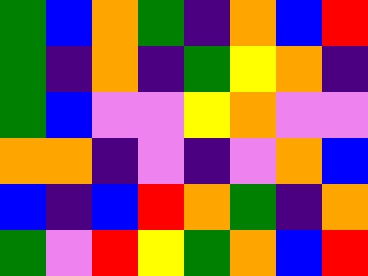[["green", "blue", "orange", "green", "indigo", "orange", "blue", "red"], ["green", "indigo", "orange", "indigo", "green", "yellow", "orange", "indigo"], ["green", "blue", "violet", "violet", "yellow", "orange", "violet", "violet"], ["orange", "orange", "indigo", "violet", "indigo", "violet", "orange", "blue"], ["blue", "indigo", "blue", "red", "orange", "green", "indigo", "orange"], ["green", "violet", "red", "yellow", "green", "orange", "blue", "red"]]